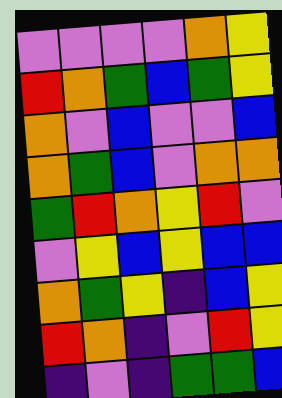[["violet", "violet", "violet", "violet", "orange", "yellow"], ["red", "orange", "green", "blue", "green", "yellow"], ["orange", "violet", "blue", "violet", "violet", "blue"], ["orange", "green", "blue", "violet", "orange", "orange"], ["green", "red", "orange", "yellow", "red", "violet"], ["violet", "yellow", "blue", "yellow", "blue", "blue"], ["orange", "green", "yellow", "indigo", "blue", "yellow"], ["red", "orange", "indigo", "violet", "red", "yellow"], ["indigo", "violet", "indigo", "green", "green", "blue"]]